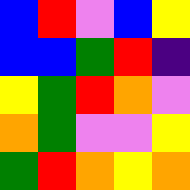[["blue", "red", "violet", "blue", "yellow"], ["blue", "blue", "green", "red", "indigo"], ["yellow", "green", "red", "orange", "violet"], ["orange", "green", "violet", "violet", "yellow"], ["green", "red", "orange", "yellow", "orange"]]